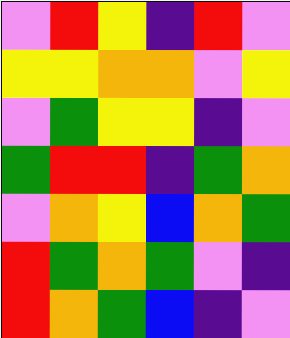[["violet", "red", "yellow", "indigo", "red", "violet"], ["yellow", "yellow", "orange", "orange", "violet", "yellow"], ["violet", "green", "yellow", "yellow", "indigo", "violet"], ["green", "red", "red", "indigo", "green", "orange"], ["violet", "orange", "yellow", "blue", "orange", "green"], ["red", "green", "orange", "green", "violet", "indigo"], ["red", "orange", "green", "blue", "indigo", "violet"]]